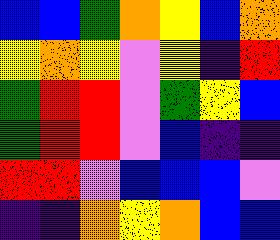[["blue", "blue", "green", "orange", "yellow", "blue", "orange"], ["yellow", "orange", "yellow", "violet", "yellow", "indigo", "red"], ["green", "red", "red", "violet", "green", "yellow", "blue"], ["green", "red", "red", "violet", "blue", "indigo", "indigo"], ["red", "red", "violet", "blue", "blue", "blue", "violet"], ["indigo", "indigo", "orange", "yellow", "orange", "blue", "blue"]]